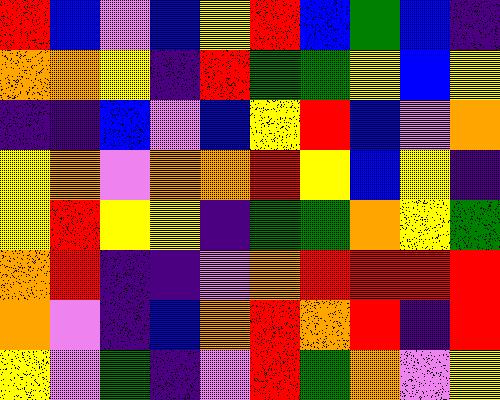[["red", "blue", "violet", "blue", "yellow", "red", "blue", "green", "blue", "indigo"], ["orange", "orange", "yellow", "indigo", "red", "green", "green", "yellow", "blue", "yellow"], ["indigo", "indigo", "blue", "violet", "blue", "yellow", "red", "blue", "violet", "orange"], ["yellow", "orange", "violet", "orange", "orange", "red", "yellow", "blue", "yellow", "indigo"], ["yellow", "red", "yellow", "yellow", "indigo", "green", "green", "orange", "yellow", "green"], ["orange", "red", "indigo", "indigo", "violet", "orange", "red", "red", "red", "red"], ["orange", "violet", "indigo", "blue", "orange", "red", "orange", "red", "indigo", "red"], ["yellow", "violet", "green", "indigo", "violet", "red", "green", "orange", "violet", "yellow"]]